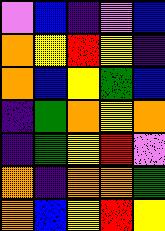[["violet", "blue", "indigo", "violet", "blue"], ["orange", "yellow", "red", "yellow", "indigo"], ["orange", "blue", "yellow", "green", "blue"], ["indigo", "green", "orange", "yellow", "orange"], ["indigo", "green", "yellow", "red", "violet"], ["orange", "indigo", "orange", "orange", "green"], ["orange", "blue", "yellow", "red", "yellow"]]